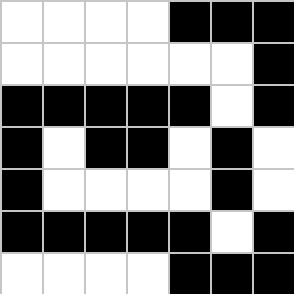[["white", "white", "white", "white", "black", "black", "black"], ["white", "white", "white", "white", "white", "white", "black"], ["black", "black", "black", "black", "black", "white", "black"], ["black", "white", "black", "black", "white", "black", "white"], ["black", "white", "white", "white", "white", "black", "white"], ["black", "black", "black", "black", "black", "white", "black"], ["white", "white", "white", "white", "black", "black", "black"]]